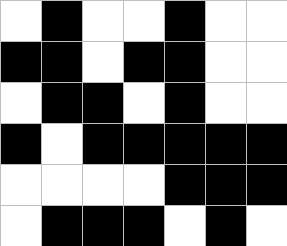[["white", "black", "white", "white", "black", "white", "white"], ["black", "black", "white", "black", "black", "white", "white"], ["white", "black", "black", "white", "black", "white", "white"], ["black", "white", "black", "black", "black", "black", "black"], ["white", "white", "white", "white", "black", "black", "black"], ["white", "black", "black", "black", "white", "black", "white"]]